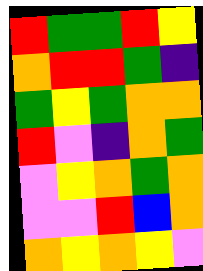[["red", "green", "green", "red", "yellow"], ["orange", "red", "red", "green", "indigo"], ["green", "yellow", "green", "orange", "orange"], ["red", "violet", "indigo", "orange", "green"], ["violet", "yellow", "orange", "green", "orange"], ["violet", "violet", "red", "blue", "orange"], ["orange", "yellow", "orange", "yellow", "violet"]]